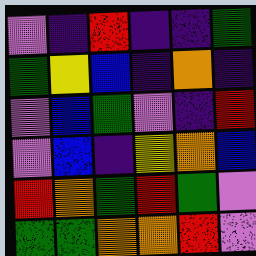[["violet", "indigo", "red", "indigo", "indigo", "green"], ["green", "yellow", "blue", "indigo", "orange", "indigo"], ["violet", "blue", "green", "violet", "indigo", "red"], ["violet", "blue", "indigo", "yellow", "orange", "blue"], ["red", "orange", "green", "red", "green", "violet"], ["green", "green", "orange", "orange", "red", "violet"]]